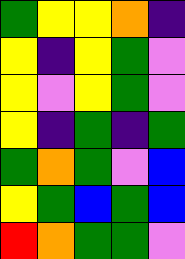[["green", "yellow", "yellow", "orange", "indigo"], ["yellow", "indigo", "yellow", "green", "violet"], ["yellow", "violet", "yellow", "green", "violet"], ["yellow", "indigo", "green", "indigo", "green"], ["green", "orange", "green", "violet", "blue"], ["yellow", "green", "blue", "green", "blue"], ["red", "orange", "green", "green", "violet"]]